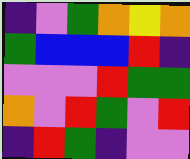[["indigo", "violet", "green", "orange", "yellow", "orange"], ["green", "blue", "blue", "blue", "red", "indigo"], ["violet", "violet", "violet", "red", "green", "green"], ["orange", "violet", "red", "green", "violet", "red"], ["indigo", "red", "green", "indigo", "violet", "violet"]]